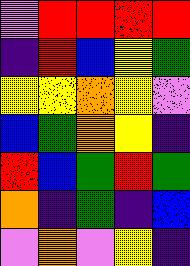[["violet", "red", "red", "red", "red"], ["indigo", "red", "blue", "yellow", "green"], ["yellow", "yellow", "orange", "yellow", "violet"], ["blue", "green", "orange", "yellow", "indigo"], ["red", "blue", "green", "red", "green"], ["orange", "indigo", "green", "indigo", "blue"], ["violet", "orange", "violet", "yellow", "indigo"]]